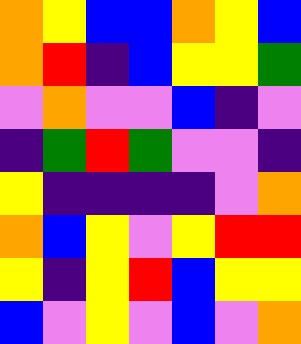[["orange", "yellow", "blue", "blue", "orange", "yellow", "blue"], ["orange", "red", "indigo", "blue", "yellow", "yellow", "green"], ["violet", "orange", "violet", "violet", "blue", "indigo", "violet"], ["indigo", "green", "red", "green", "violet", "violet", "indigo"], ["yellow", "indigo", "indigo", "indigo", "indigo", "violet", "orange"], ["orange", "blue", "yellow", "violet", "yellow", "red", "red"], ["yellow", "indigo", "yellow", "red", "blue", "yellow", "yellow"], ["blue", "violet", "yellow", "violet", "blue", "violet", "orange"]]